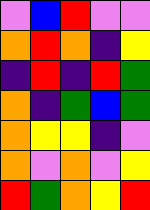[["violet", "blue", "red", "violet", "violet"], ["orange", "red", "orange", "indigo", "yellow"], ["indigo", "red", "indigo", "red", "green"], ["orange", "indigo", "green", "blue", "green"], ["orange", "yellow", "yellow", "indigo", "violet"], ["orange", "violet", "orange", "violet", "yellow"], ["red", "green", "orange", "yellow", "red"]]